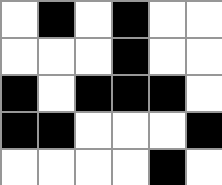[["white", "black", "white", "black", "white", "white"], ["white", "white", "white", "black", "white", "white"], ["black", "white", "black", "black", "black", "white"], ["black", "black", "white", "white", "white", "black"], ["white", "white", "white", "white", "black", "white"]]